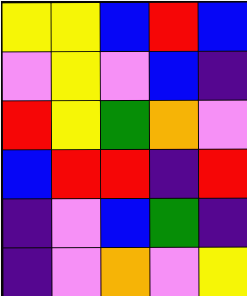[["yellow", "yellow", "blue", "red", "blue"], ["violet", "yellow", "violet", "blue", "indigo"], ["red", "yellow", "green", "orange", "violet"], ["blue", "red", "red", "indigo", "red"], ["indigo", "violet", "blue", "green", "indigo"], ["indigo", "violet", "orange", "violet", "yellow"]]